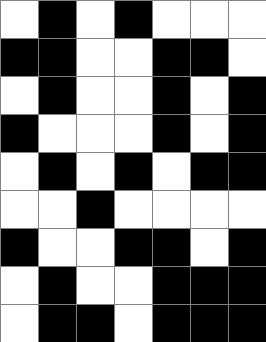[["white", "black", "white", "black", "white", "white", "white"], ["black", "black", "white", "white", "black", "black", "white"], ["white", "black", "white", "white", "black", "white", "black"], ["black", "white", "white", "white", "black", "white", "black"], ["white", "black", "white", "black", "white", "black", "black"], ["white", "white", "black", "white", "white", "white", "white"], ["black", "white", "white", "black", "black", "white", "black"], ["white", "black", "white", "white", "black", "black", "black"], ["white", "black", "black", "white", "black", "black", "black"]]